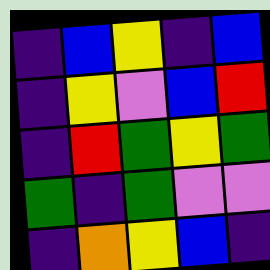[["indigo", "blue", "yellow", "indigo", "blue"], ["indigo", "yellow", "violet", "blue", "red"], ["indigo", "red", "green", "yellow", "green"], ["green", "indigo", "green", "violet", "violet"], ["indigo", "orange", "yellow", "blue", "indigo"]]